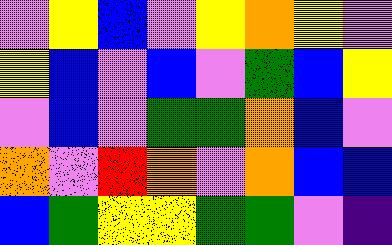[["violet", "yellow", "blue", "violet", "yellow", "orange", "yellow", "violet"], ["yellow", "blue", "violet", "blue", "violet", "green", "blue", "yellow"], ["violet", "blue", "violet", "green", "green", "orange", "blue", "violet"], ["orange", "violet", "red", "orange", "violet", "orange", "blue", "blue"], ["blue", "green", "yellow", "yellow", "green", "green", "violet", "indigo"]]